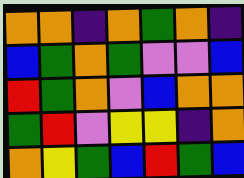[["orange", "orange", "indigo", "orange", "green", "orange", "indigo"], ["blue", "green", "orange", "green", "violet", "violet", "blue"], ["red", "green", "orange", "violet", "blue", "orange", "orange"], ["green", "red", "violet", "yellow", "yellow", "indigo", "orange"], ["orange", "yellow", "green", "blue", "red", "green", "blue"]]